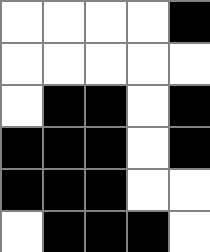[["white", "white", "white", "white", "black"], ["white", "white", "white", "white", "white"], ["white", "black", "black", "white", "black"], ["black", "black", "black", "white", "black"], ["black", "black", "black", "white", "white"], ["white", "black", "black", "black", "white"]]